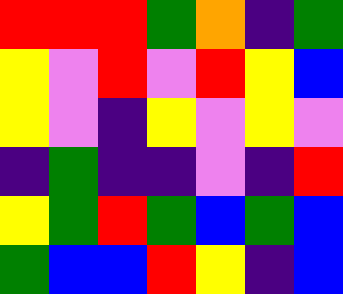[["red", "red", "red", "green", "orange", "indigo", "green"], ["yellow", "violet", "red", "violet", "red", "yellow", "blue"], ["yellow", "violet", "indigo", "yellow", "violet", "yellow", "violet"], ["indigo", "green", "indigo", "indigo", "violet", "indigo", "red"], ["yellow", "green", "red", "green", "blue", "green", "blue"], ["green", "blue", "blue", "red", "yellow", "indigo", "blue"]]